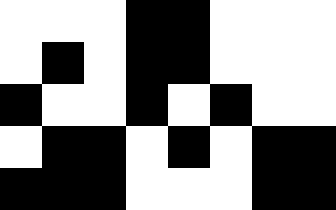[["white", "white", "white", "black", "black", "white", "white", "white"], ["white", "black", "white", "black", "black", "white", "white", "white"], ["black", "white", "white", "black", "white", "black", "white", "white"], ["white", "black", "black", "white", "black", "white", "black", "black"], ["black", "black", "black", "white", "white", "white", "black", "black"]]